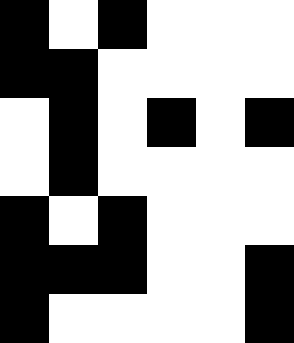[["black", "white", "black", "white", "white", "white"], ["black", "black", "white", "white", "white", "white"], ["white", "black", "white", "black", "white", "black"], ["white", "black", "white", "white", "white", "white"], ["black", "white", "black", "white", "white", "white"], ["black", "black", "black", "white", "white", "black"], ["black", "white", "white", "white", "white", "black"]]